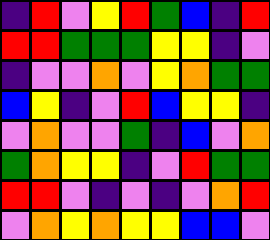[["indigo", "red", "violet", "yellow", "red", "green", "blue", "indigo", "red"], ["red", "red", "green", "green", "green", "yellow", "yellow", "indigo", "violet"], ["indigo", "violet", "violet", "orange", "violet", "yellow", "orange", "green", "green"], ["blue", "yellow", "indigo", "violet", "red", "blue", "yellow", "yellow", "indigo"], ["violet", "orange", "violet", "violet", "green", "indigo", "blue", "violet", "orange"], ["green", "orange", "yellow", "yellow", "indigo", "violet", "red", "green", "green"], ["red", "red", "violet", "indigo", "violet", "indigo", "violet", "orange", "red"], ["violet", "orange", "yellow", "orange", "yellow", "yellow", "blue", "blue", "violet"]]